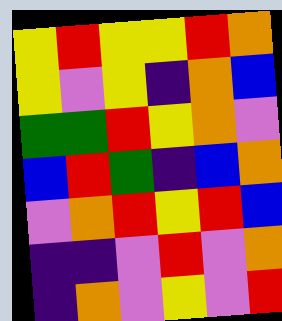[["yellow", "red", "yellow", "yellow", "red", "orange"], ["yellow", "violet", "yellow", "indigo", "orange", "blue"], ["green", "green", "red", "yellow", "orange", "violet"], ["blue", "red", "green", "indigo", "blue", "orange"], ["violet", "orange", "red", "yellow", "red", "blue"], ["indigo", "indigo", "violet", "red", "violet", "orange"], ["indigo", "orange", "violet", "yellow", "violet", "red"]]